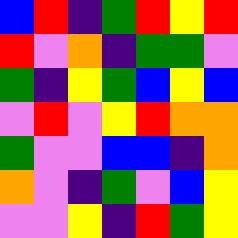[["blue", "red", "indigo", "green", "red", "yellow", "red"], ["red", "violet", "orange", "indigo", "green", "green", "violet"], ["green", "indigo", "yellow", "green", "blue", "yellow", "blue"], ["violet", "red", "violet", "yellow", "red", "orange", "orange"], ["green", "violet", "violet", "blue", "blue", "indigo", "orange"], ["orange", "violet", "indigo", "green", "violet", "blue", "yellow"], ["violet", "violet", "yellow", "indigo", "red", "green", "yellow"]]